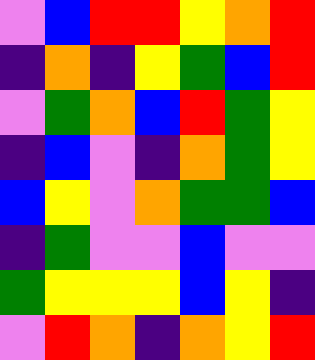[["violet", "blue", "red", "red", "yellow", "orange", "red"], ["indigo", "orange", "indigo", "yellow", "green", "blue", "red"], ["violet", "green", "orange", "blue", "red", "green", "yellow"], ["indigo", "blue", "violet", "indigo", "orange", "green", "yellow"], ["blue", "yellow", "violet", "orange", "green", "green", "blue"], ["indigo", "green", "violet", "violet", "blue", "violet", "violet"], ["green", "yellow", "yellow", "yellow", "blue", "yellow", "indigo"], ["violet", "red", "orange", "indigo", "orange", "yellow", "red"]]